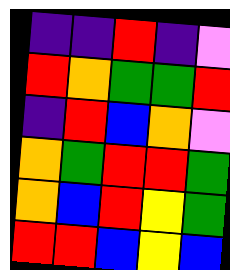[["indigo", "indigo", "red", "indigo", "violet"], ["red", "orange", "green", "green", "red"], ["indigo", "red", "blue", "orange", "violet"], ["orange", "green", "red", "red", "green"], ["orange", "blue", "red", "yellow", "green"], ["red", "red", "blue", "yellow", "blue"]]